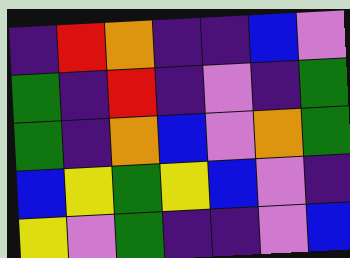[["indigo", "red", "orange", "indigo", "indigo", "blue", "violet"], ["green", "indigo", "red", "indigo", "violet", "indigo", "green"], ["green", "indigo", "orange", "blue", "violet", "orange", "green"], ["blue", "yellow", "green", "yellow", "blue", "violet", "indigo"], ["yellow", "violet", "green", "indigo", "indigo", "violet", "blue"]]